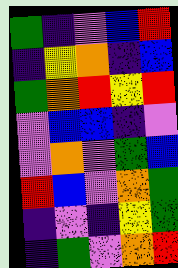[["green", "indigo", "violet", "blue", "red"], ["indigo", "yellow", "orange", "indigo", "blue"], ["green", "orange", "red", "yellow", "red"], ["violet", "blue", "blue", "indigo", "violet"], ["violet", "orange", "violet", "green", "blue"], ["red", "blue", "violet", "orange", "green"], ["indigo", "violet", "indigo", "yellow", "green"], ["indigo", "green", "violet", "orange", "red"]]